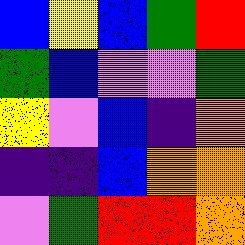[["blue", "yellow", "blue", "green", "red"], ["green", "blue", "violet", "violet", "green"], ["yellow", "violet", "blue", "indigo", "orange"], ["indigo", "indigo", "blue", "orange", "orange"], ["violet", "green", "red", "red", "orange"]]